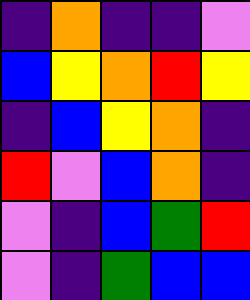[["indigo", "orange", "indigo", "indigo", "violet"], ["blue", "yellow", "orange", "red", "yellow"], ["indigo", "blue", "yellow", "orange", "indigo"], ["red", "violet", "blue", "orange", "indigo"], ["violet", "indigo", "blue", "green", "red"], ["violet", "indigo", "green", "blue", "blue"]]